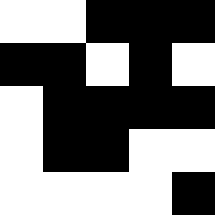[["white", "white", "black", "black", "black"], ["black", "black", "white", "black", "white"], ["white", "black", "black", "black", "black"], ["white", "black", "black", "white", "white"], ["white", "white", "white", "white", "black"]]